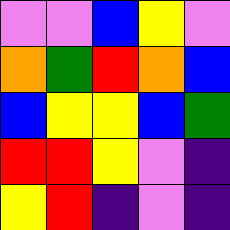[["violet", "violet", "blue", "yellow", "violet"], ["orange", "green", "red", "orange", "blue"], ["blue", "yellow", "yellow", "blue", "green"], ["red", "red", "yellow", "violet", "indigo"], ["yellow", "red", "indigo", "violet", "indigo"]]